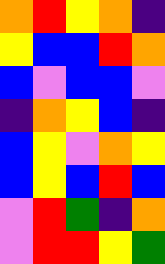[["orange", "red", "yellow", "orange", "indigo"], ["yellow", "blue", "blue", "red", "orange"], ["blue", "violet", "blue", "blue", "violet"], ["indigo", "orange", "yellow", "blue", "indigo"], ["blue", "yellow", "violet", "orange", "yellow"], ["blue", "yellow", "blue", "red", "blue"], ["violet", "red", "green", "indigo", "orange"], ["violet", "red", "red", "yellow", "green"]]